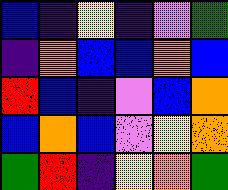[["blue", "indigo", "yellow", "indigo", "violet", "green"], ["indigo", "orange", "blue", "blue", "orange", "blue"], ["red", "blue", "indigo", "violet", "blue", "orange"], ["blue", "orange", "blue", "violet", "yellow", "orange"], ["green", "red", "indigo", "yellow", "orange", "green"]]